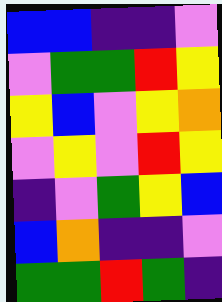[["blue", "blue", "indigo", "indigo", "violet"], ["violet", "green", "green", "red", "yellow"], ["yellow", "blue", "violet", "yellow", "orange"], ["violet", "yellow", "violet", "red", "yellow"], ["indigo", "violet", "green", "yellow", "blue"], ["blue", "orange", "indigo", "indigo", "violet"], ["green", "green", "red", "green", "indigo"]]